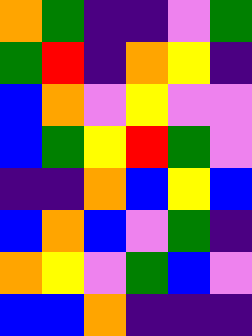[["orange", "green", "indigo", "indigo", "violet", "green"], ["green", "red", "indigo", "orange", "yellow", "indigo"], ["blue", "orange", "violet", "yellow", "violet", "violet"], ["blue", "green", "yellow", "red", "green", "violet"], ["indigo", "indigo", "orange", "blue", "yellow", "blue"], ["blue", "orange", "blue", "violet", "green", "indigo"], ["orange", "yellow", "violet", "green", "blue", "violet"], ["blue", "blue", "orange", "indigo", "indigo", "indigo"]]